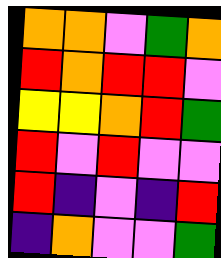[["orange", "orange", "violet", "green", "orange"], ["red", "orange", "red", "red", "violet"], ["yellow", "yellow", "orange", "red", "green"], ["red", "violet", "red", "violet", "violet"], ["red", "indigo", "violet", "indigo", "red"], ["indigo", "orange", "violet", "violet", "green"]]